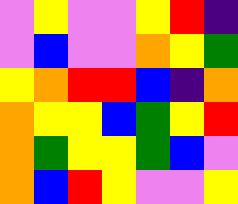[["violet", "yellow", "violet", "violet", "yellow", "red", "indigo"], ["violet", "blue", "violet", "violet", "orange", "yellow", "green"], ["yellow", "orange", "red", "red", "blue", "indigo", "orange"], ["orange", "yellow", "yellow", "blue", "green", "yellow", "red"], ["orange", "green", "yellow", "yellow", "green", "blue", "violet"], ["orange", "blue", "red", "yellow", "violet", "violet", "yellow"]]